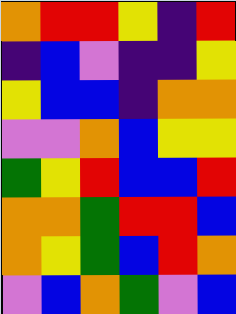[["orange", "red", "red", "yellow", "indigo", "red"], ["indigo", "blue", "violet", "indigo", "indigo", "yellow"], ["yellow", "blue", "blue", "indigo", "orange", "orange"], ["violet", "violet", "orange", "blue", "yellow", "yellow"], ["green", "yellow", "red", "blue", "blue", "red"], ["orange", "orange", "green", "red", "red", "blue"], ["orange", "yellow", "green", "blue", "red", "orange"], ["violet", "blue", "orange", "green", "violet", "blue"]]